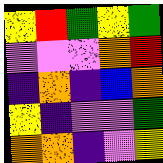[["yellow", "red", "green", "yellow", "green"], ["violet", "violet", "violet", "orange", "red"], ["indigo", "orange", "indigo", "blue", "orange"], ["yellow", "indigo", "violet", "violet", "green"], ["orange", "orange", "indigo", "violet", "yellow"]]